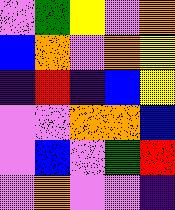[["violet", "green", "yellow", "violet", "orange"], ["blue", "orange", "violet", "orange", "yellow"], ["indigo", "red", "indigo", "blue", "yellow"], ["violet", "violet", "orange", "orange", "blue"], ["violet", "blue", "violet", "green", "red"], ["violet", "orange", "violet", "violet", "indigo"]]